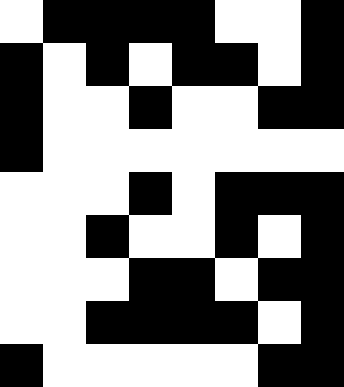[["white", "black", "black", "black", "black", "white", "white", "black"], ["black", "white", "black", "white", "black", "black", "white", "black"], ["black", "white", "white", "black", "white", "white", "black", "black"], ["black", "white", "white", "white", "white", "white", "white", "white"], ["white", "white", "white", "black", "white", "black", "black", "black"], ["white", "white", "black", "white", "white", "black", "white", "black"], ["white", "white", "white", "black", "black", "white", "black", "black"], ["white", "white", "black", "black", "black", "black", "white", "black"], ["black", "white", "white", "white", "white", "white", "black", "black"]]